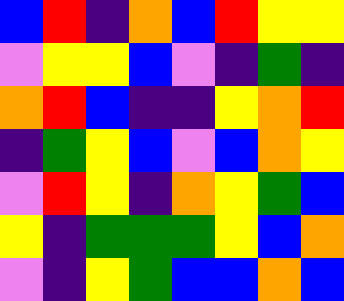[["blue", "red", "indigo", "orange", "blue", "red", "yellow", "yellow"], ["violet", "yellow", "yellow", "blue", "violet", "indigo", "green", "indigo"], ["orange", "red", "blue", "indigo", "indigo", "yellow", "orange", "red"], ["indigo", "green", "yellow", "blue", "violet", "blue", "orange", "yellow"], ["violet", "red", "yellow", "indigo", "orange", "yellow", "green", "blue"], ["yellow", "indigo", "green", "green", "green", "yellow", "blue", "orange"], ["violet", "indigo", "yellow", "green", "blue", "blue", "orange", "blue"]]